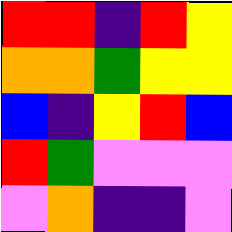[["red", "red", "indigo", "red", "yellow"], ["orange", "orange", "green", "yellow", "yellow"], ["blue", "indigo", "yellow", "red", "blue"], ["red", "green", "violet", "violet", "violet"], ["violet", "orange", "indigo", "indigo", "violet"]]